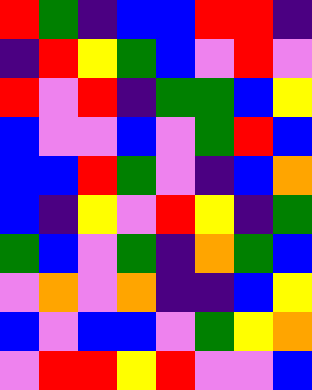[["red", "green", "indigo", "blue", "blue", "red", "red", "indigo"], ["indigo", "red", "yellow", "green", "blue", "violet", "red", "violet"], ["red", "violet", "red", "indigo", "green", "green", "blue", "yellow"], ["blue", "violet", "violet", "blue", "violet", "green", "red", "blue"], ["blue", "blue", "red", "green", "violet", "indigo", "blue", "orange"], ["blue", "indigo", "yellow", "violet", "red", "yellow", "indigo", "green"], ["green", "blue", "violet", "green", "indigo", "orange", "green", "blue"], ["violet", "orange", "violet", "orange", "indigo", "indigo", "blue", "yellow"], ["blue", "violet", "blue", "blue", "violet", "green", "yellow", "orange"], ["violet", "red", "red", "yellow", "red", "violet", "violet", "blue"]]